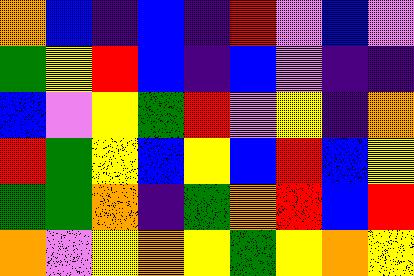[["orange", "blue", "indigo", "blue", "indigo", "red", "violet", "blue", "violet"], ["green", "yellow", "red", "blue", "indigo", "blue", "violet", "indigo", "indigo"], ["blue", "violet", "yellow", "green", "red", "violet", "yellow", "indigo", "orange"], ["red", "green", "yellow", "blue", "yellow", "blue", "red", "blue", "yellow"], ["green", "green", "orange", "indigo", "green", "orange", "red", "blue", "red"], ["orange", "violet", "yellow", "orange", "yellow", "green", "yellow", "orange", "yellow"]]